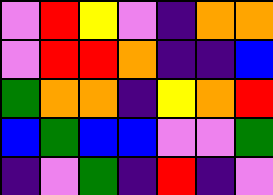[["violet", "red", "yellow", "violet", "indigo", "orange", "orange"], ["violet", "red", "red", "orange", "indigo", "indigo", "blue"], ["green", "orange", "orange", "indigo", "yellow", "orange", "red"], ["blue", "green", "blue", "blue", "violet", "violet", "green"], ["indigo", "violet", "green", "indigo", "red", "indigo", "violet"]]